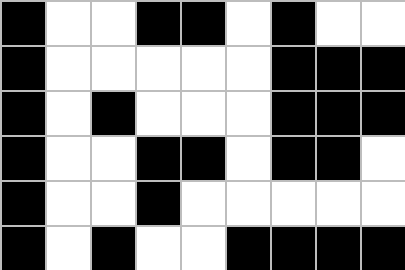[["black", "white", "white", "black", "black", "white", "black", "white", "white"], ["black", "white", "white", "white", "white", "white", "black", "black", "black"], ["black", "white", "black", "white", "white", "white", "black", "black", "black"], ["black", "white", "white", "black", "black", "white", "black", "black", "white"], ["black", "white", "white", "black", "white", "white", "white", "white", "white"], ["black", "white", "black", "white", "white", "black", "black", "black", "black"]]